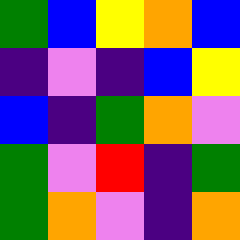[["green", "blue", "yellow", "orange", "blue"], ["indigo", "violet", "indigo", "blue", "yellow"], ["blue", "indigo", "green", "orange", "violet"], ["green", "violet", "red", "indigo", "green"], ["green", "orange", "violet", "indigo", "orange"]]